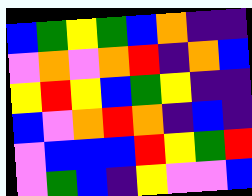[["blue", "green", "yellow", "green", "blue", "orange", "indigo", "indigo"], ["violet", "orange", "violet", "orange", "red", "indigo", "orange", "blue"], ["yellow", "red", "yellow", "blue", "green", "yellow", "indigo", "indigo"], ["blue", "violet", "orange", "red", "orange", "indigo", "blue", "indigo"], ["violet", "blue", "blue", "blue", "red", "yellow", "green", "red"], ["violet", "green", "blue", "indigo", "yellow", "violet", "violet", "blue"]]